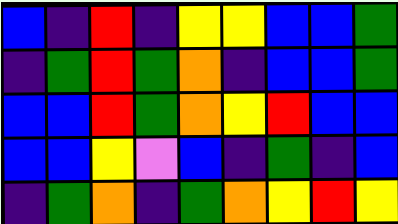[["blue", "indigo", "red", "indigo", "yellow", "yellow", "blue", "blue", "green"], ["indigo", "green", "red", "green", "orange", "indigo", "blue", "blue", "green"], ["blue", "blue", "red", "green", "orange", "yellow", "red", "blue", "blue"], ["blue", "blue", "yellow", "violet", "blue", "indigo", "green", "indigo", "blue"], ["indigo", "green", "orange", "indigo", "green", "orange", "yellow", "red", "yellow"]]